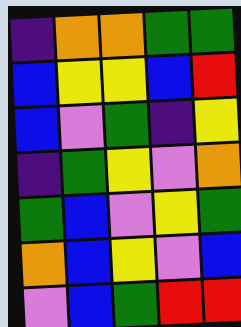[["indigo", "orange", "orange", "green", "green"], ["blue", "yellow", "yellow", "blue", "red"], ["blue", "violet", "green", "indigo", "yellow"], ["indigo", "green", "yellow", "violet", "orange"], ["green", "blue", "violet", "yellow", "green"], ["orange", "blue", "yellow", "violet", "blue"], ["violet", "blue", "green", "red", "red"]]